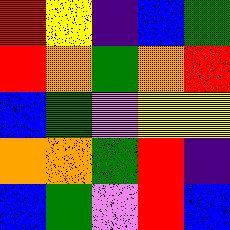[["red", "yellow", "indigo", "blue", "green"], ["red", "orange", "green", "orange", "red"], ["blue", "green", "violet", "yellow", "yellow"], ["orange", "orange", "green", "red", "indigo"], ["blue", "green", "violet", "red", "blue"]]